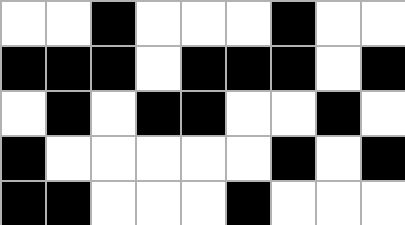[["white", "white", "black", "white", "white", "white", "black", "white", "white"], ["black", "black", "black", "white", "black", "black", "black", "white", "black"], ["white", "black", "white", "black", "black", "white", "white", "black", "white"], ["black", "white", "white", "white", "white", "white", "black", "white", "black"], ["black", "black", "white", "white", "white", "black", "white", "white", "white"]]